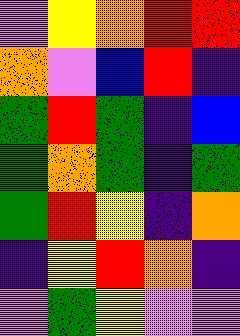[["violet", "yellow", "orange", "red", "red"], ["orange", "violet", "blue", "red", "indigo"], ["green", "red", "green", "indigo", "blue"], ["green", "orange", "green", "indigo", "green"], ["green", "red", "yellow", "indigo", "orange"], ["indigo", "yellow", "red", "orange", "indigo"], ["violet", "green", "yellow", "violet", "violet"]]